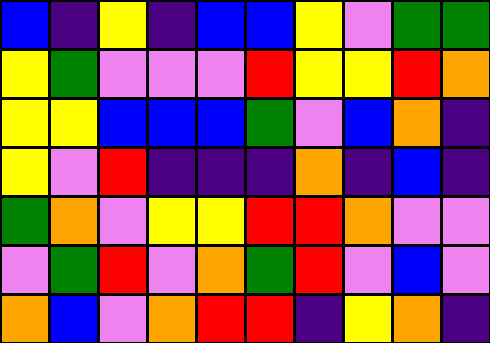[["blue", "indigo", "yellow", "indigo", "blue", "blue", "yellow", "violet", "green", "green"], ["yellow", "green", "violet", "violet", "violet", "red", "yellow", "yellow", "red", "orange"], ["yellow", "yellow", "blue", "blue", "blue", "green", "violet", "blue", "orange", "indigo"], ["yellow", "violet", "red", "indigo", "indigo", "indigo", "orange", "indigo", "blue", "indigo"], ["green", "orange", "violet", "yellow", "yellow", "red", "red", "orange", "violet", "violet"], ["violet", "green", "red", "violet", "orange", "green", "red", "violet", "blue", "violet"], ["orange", "blue", "violet", "orange", "red", "red", "indigo", "yellow", "orange", "indigo"]]